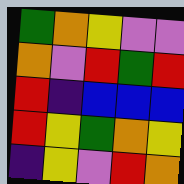[["green", "orange", "yellow", "violet", "violet"], ["orange", "violet", "red", "green", "red"], ["red", "indigo", "blue", "blue", "blue"], ["red", "yellow", "green", "orange", "yellow"], ["indigo", "yellow", "violet", "red", "orange"]]